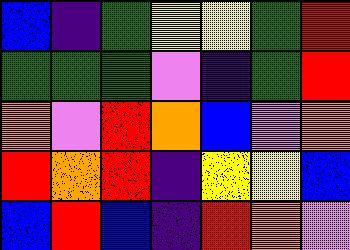[["blue", "indigo", "green", "yellow", "yellow", "green", "red"], ["green", "green", "green", "violet", "indigo", "green", "red"], ["orange", "violet", "red", "orange", "blue", "violet", "orange"], ["red", "orange", "red", "indigo", "yellow", "yellow", "blue"], ["blue", "red", "blue", "indigo", "red", "orange", "violet"]]